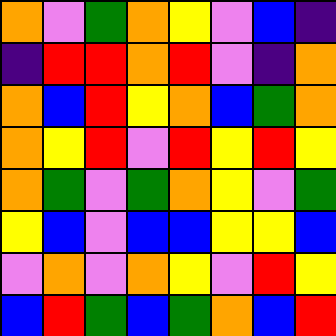[["orange", "violet", "green", "orange", "yellow", "violet", "blue", "indigo"], ["indigo", "red", "red", "orange", "red", "violet", "indigo", "orange"], ["orange", "blue", "red", "yellow", "orange", "blue", "green", "orange"], ["orange", "yellow", "red", "violet", "red", "yellow", "red", "yellow"], ["orange", "green", "violet", "green", "orange", "yellow", "violet", "green"], ["yellow", "blue", "violet", "blue", "blue", "yellow", "yellow", "blue"], ["violet", "orange", "violet", "orange", "yellow", "violet", "red", "yellow"], ["blue", "red", "green", "blue", "green", "orange", "blue", "red"]]